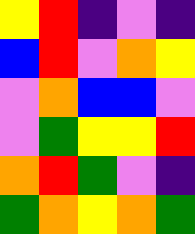[["yellow", "red", "indigo", "violet", "indigo"], ["blue", "red", "violet", "orange", "yellow"], ["violet", "orange", "blue", "blue", "violet"], ["violet", "green", "yellow", "yellow", "red"], ["orange", "red", "green", "violet", "indigo"], ["green", "orange", "yellow", "orange", "green"]]